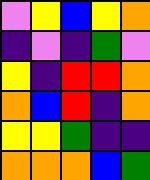[["violet", "yellow", "blue", "yellow", "orange"], ["indigo", "violet", "indigo", "green", "violet"], ["yellow", "indigo", "red", "red", "orange"], ["orange", "blue", "red", "indigo", "orange"], ["yellow", "yellow", "green", "indigo", "indigo"], ["orange", "orange", "orange", "blue", "green"]]